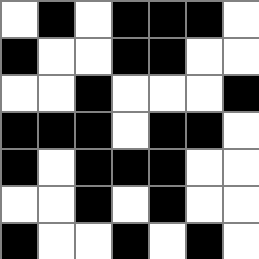[["white", "black", "white", "black", "black", "black", "white"], ["black", "white", "white", "black", "black", "white", "white"], ["white", "white", "black", "white", "white", "white", "black"], ["black", "black", "black", "white", "black", "black", "white"], ["black", "white", "black", "black", "black", "white", "white"], ["white", "white", "black", "white", "black", "white", "white"], ["black", "white", "white", "black", "white", "black", "white"]]